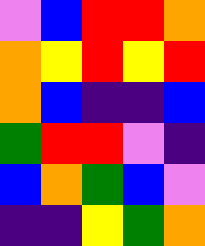[["violet", "blue", "red", "red", "orange"], ["orange", "yellow", "red", "yellow", "red"], ["orange", "blue", "indigo", "indigo", "blue"], ["green", "red", "red", "violet", "indigo"], ["blue", "orange", "green", "blue", "violet"], ["indigo", "indigo", "yellow", "green", "orange"]]